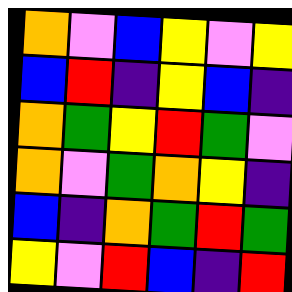[["orange", "violet", "blue", "yellow", "violet", "yellow"], ["blue", "red", "indigo", "yellow", "blue", "indigo"], ["orange", "green", "yellow", "red", "green", "violet"], ["orange", "violet", "green", "orange", "yellow", "indigo"], ["blue", "indigo", "orange", "green", "red", "green"], ["yellow", "violet", "red", "blue", "indigo", "red"]]